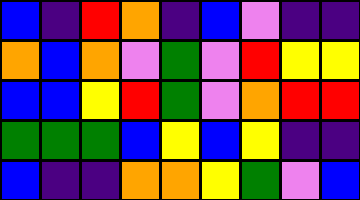[["blue", "indigo", "red", "orange", "indigo", "blue", "violet", "indigo", "indigo"], ["orange", "blue", "orange", "violet", "green", "violet", "red", "yellow", "yellow"], ["blue", "blue", "yellow", "red", "green", "violet", "orange", "red", "red"], ["green", "green", "green", "blue", "yellow", "blue", "yellow", "indigo", "indigo"], ["blue", "indigo", "indigo", "orange", "orange", "yellow", "green", "violet", "blue"]]